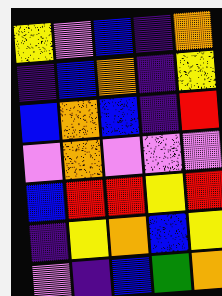[["yellow", "violet", "blue", "indigo", "orange"], ["indigo", "blue", "orange", "indigo", "yellow"], ["blue", "orange", "blue", "indigo", "red"], ["violet", "orange", "violet", "violet", "violet"], ["blue", "red", "red", "yellow", "red"], ["indigo", "yellow", "orange", "blue", "yellow"], ["violet", "indigo", "blue", "green", "orange"]]